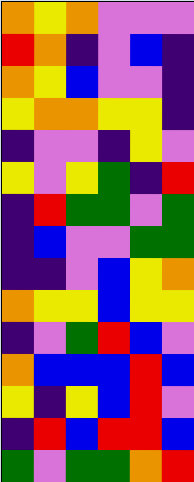[["orange", "yellow", "orange", "violet", "violet", "violet"], ["red", "orange", "indigo", "violet", "blue", "indigo"], ["orange", "yellow", "blue", "violet", "violet", "indigo"], ["yellow", "orange", "orange", "yellow", "yellow", "indigo"], ["indigo", "violet", "violet", "indigo", "yellow", "violet"], ["yellow", "violet", "yellow", "green", "indigo", "red"], ["indigo", "red", "green", "green", "violet", "green"], ["indigo", "blue", "violet", "violet", "green", "green"], ["indigo", "indigo", "violet", "blue", "yellow", "orange"], ["orange", "yellow", "yellow", "blue", "yellow", "yellow"], ["indigo", "violet", "green", "red", "blue", "violet"], ["orange", "blue", "blue", "blue", "red", "blue"], ["yellow", "indigo", "yellow", "blue", "red", "violet"], ["indigo", "red", "blue", "red", "red", "blue"], ["green", "violet", "green", "green", "orange", "red"]]